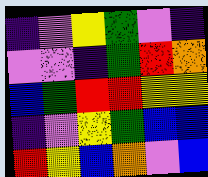[["indigo", "violet", "yellow", "green", "violet", "indigo"], ["violet", "violet", "indigo", "green", "red", "orange"], ["blue", "green", "red", "red", "yellow", "yellow"], ["indigo", "violet", "yellow", "green", "blue", "blue"], ["red", "yellow", "blue", "orange", "violet", "blue"]]